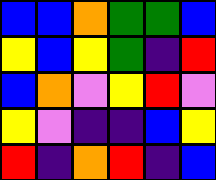[["blue", "blue", "orange", "green", "green", "blue"], ["yellow", "blue", "yellow", "green", "indigo", "red"], ["blue", "orange", "violet", "yellow", "red", "violet"], ["yellow", "violet", "indigo", "indigo", "blue", "yellow"], ["red", "indigo", "orange", "red", "indigo", "blue"]]